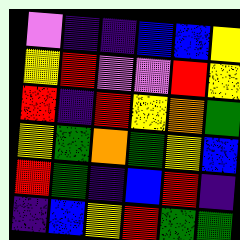[["violet", "indigo", "indigo", "blue", "blue", "yellow"], ["yellow", "red", "violet", "violet", "red", "yellow"], ["red", "indigo", "red", "yellow", "orange", "green"], ["yellow", "green", "orange", "green", "yellow", "blue"], ["red", "green", "indigo", "blue", "red", "indigo"], ["indigo", "blue", "yellow", "red", "green", "green"]]